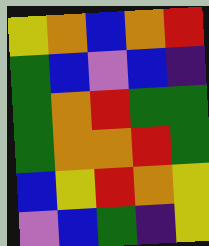[["yellow", "orange", "blue", "orange", "red"], ["green", "blue", "violet", "blue", "indigo"], ["green", "orange", "red", "green", "green"], ["green", "orange", "orange", "red", "green"], ["blue", "yellow", "red", "orange", "yellow"], ["violet", "blue", "green", "indigo", "yellow"]]